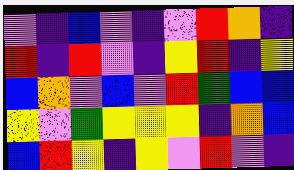[["violet", "indigo", "blue", "violet", "indigo", "violet", "red", "orange", "indigo"], ["red", "indigo", "red", "violet", "indigo", "yellow", "red", "indigo", "yellow"], ["blue", "orange", "violet", "blue", "violet", "red", "green", "blue", "blue"], ["yellow", "violet", "green", "yellow", "yellow", "yellow", "indigo", "orange", "blue"], ["blue", "red", "yellow", "indigo", "yellow", "violet", "red", "violet", "indigo"]]